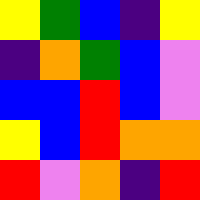[["yellow", "green", "blue", "indigo", "yellow"], ["indigo", "orange", "green", "blue", "violet"], ["blue", "blue", "red", "blue", "violet"], ["yellow", "blue", "red", "orange", "orange"], ["red", "violet", "orange", "indigo", "red"]]